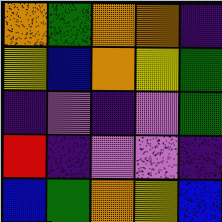[["orange", "green", "orange", "orange", "indigo"], ["yellow", "blue", "orange", "yellow", "green"], ["indigo", "violet", "indigo", "violet", "green"], ["red", "indigo", "violet", "violet", "indigo"], ["blue", "green", "orange", "yellow", "blue"]]